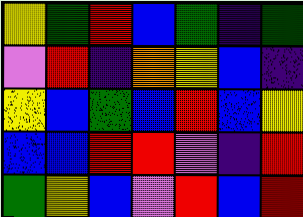[["yellow", "green", "red", "blue", "green", "indigo", "green"], ["violet", "red", "indigo", "orange", "yellow", "blue", "indigo"], ["yellow", "blue", "green", "blue", "red", "blue", "yellow"], ["blue", "blue", "red", "red", "violet", "indigo", "red"], ["green", "yellow", "blue", "violet", "red", "blue", "red"]]